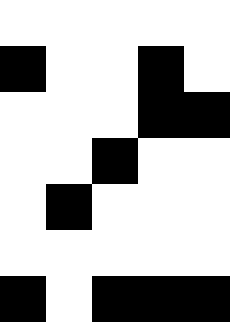[["white", "white", "white", "white", "white"], ["black", "white", "white", "black", "white"], ["white", "white", "white", "black", "black"], ["white", "white", "black", "white", "white"], ["white", "black", "white", "white", "white"], ["white", "white", "white", "white", "white"], ["black", "white", "black", "black", "black"]]